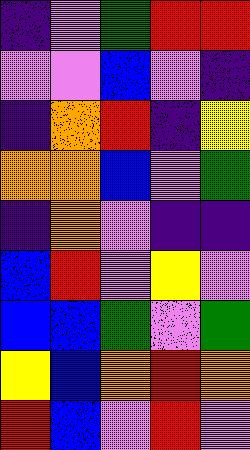[["indigo", "violet", "green", "red", "red"], ["violet", "violet", "blue", "violet", "indigo"], ["indigo", "orange", "red", "indigo", "yellow"], ["orange", "orange", "blue", "violet", "green"], ["indigo", "orange", "violet", "indigo", "indigo"], ["blue", "red", "violet", "yellow", "violet"], ["blue", "blue", "green", "violet", "green"], ["yellow", "blue", "orange", "red", "orange"], ["red", "blue", "violet", "red", "violet"]]